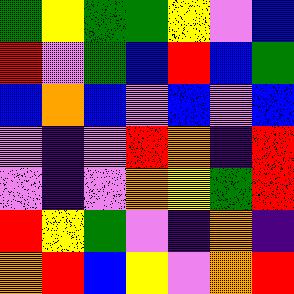[["green", "yellow", "green", "green", "yellow", "violet", "blue"], ["red", "violet", "green", "blue", "red", "blue", "green"], ["blue", "orange", "blue", "violet", "blue", "violet", "blue"], ["violet", "indigo", "violet", "red", "orange", "indigo", "red"], ["violet", "indigo", "violet", "orange", "yellow", "green", "red"], ["red", "yellow", "green", "violet", "indigo", "orange", "indigo"], ["orange", "red", "blue", "yellow", "violet", "orange", "red"]]